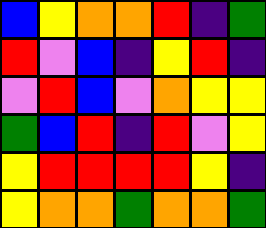[["blue", "yellow", "orange", "orange", "red", "indigo", "green"], ["red", "violet", "blue", "indigo", "yellow", "red", "indigo"], ["violet", "red", "blue", "violet", "orange", "yellow", "yellow"], ["green", "blue", "red", "indigo", "red", "violet", "yellow"], ["yellow", "red", "red", "red", "red", "yellow", "indigo"], ["yellow", "orange", "orange", "green", "orange", "orange", "green"]]